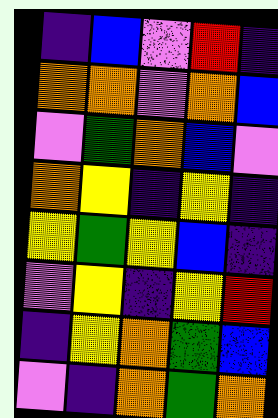[["indigo", "blue", "violet", "red", "indigo"], ["orange", "orange", "violet", "orange", "blue"], ["violet", "green", "orange", "blue", "violet"], ["orange", "yellow", "indigo", "yellow", "indigo"], ["yellow", "green", "yellow", "blue", "indigo"], ["violet", "yellow", "indigo", "yellow", "red"], ["indigo", "yellow", "orange", "green", "blue"], ["violet", "indigo", "orange", "green", "orange"]]